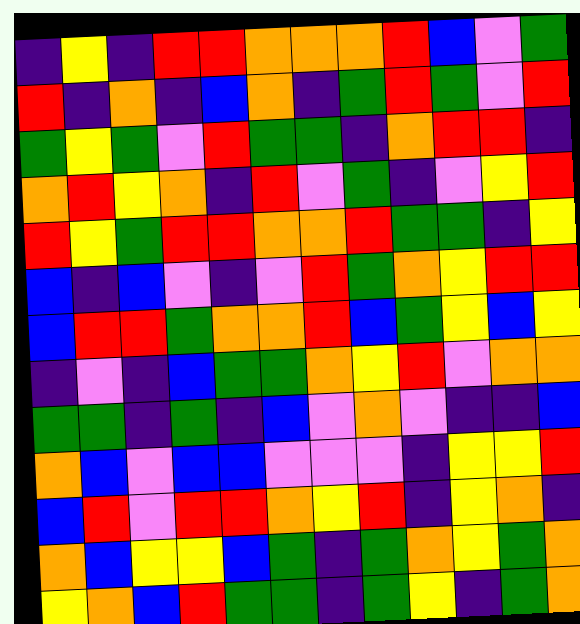[["indigo", "yellow", "indigo", "red", "red", "orange", "orange", "orange", "red", "blue", "violet", "green"], ["red", "indigo", "orange", "indigo", "blue", "orange", "indigo", "green", "red", "green", "violet", "red"], ["green", "yellow", "green", "violet", "red", "green", "green", "indigo", "orange", "red", "red", "indigo"], ["orange", "red", "yellow", "orange", "indigo", "red", "violet", "green", "indigo", "violet", "yellow", "red"], ["red", "yellow", "green", "red", "red", "orange", "orange", "red", "green", "green", "indigo", "yellow"], ["blue", "indigo", "blue", "violet", "indigo", "violet", "red", "green", "orange", "yellow", "red", "red"], ["blue", "red", "red", "green", "orange", "orange", "red", "blue", "green", "yellow", "blue", "yellow"], ["indigo", "violet", "indigo", "blue", "green", "green", "orange", "yellow", "red", "violet", "orange", "orange"], ["green", "green", "indigo", "green", "indigo", "blue", "violet", "orange", "violet", "indigo", "indigo", "blue"], ["orange", "blue", "violet", "blue", "blue", "violet", "violet", "violet", "indigo", "yellow", "yellow", "red"], ["blue", "red", "violet", "red", "red", "orange", "yellow", "red", "indigo", "yellow", "orange", "indigo"], ["orange", "blue", "yellow", "yellow", "blue", "green", "indigo", "green", "orange", "yellow", "green", "orange"], ["yellow", "orange", "blue", "red", "green", "green", "indigo", "green", "yellow", "indigo", "green", "orange"]]